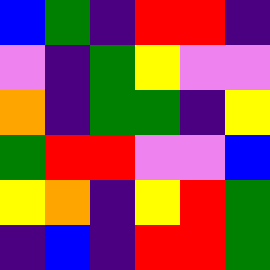[["blue", "green", "indigo", "red", "red", "indigo"], ["violet", "indigo", "green", "yellow", "violet", "violet"], ["orange", "indigo", "green", "green", "indigo", "yellow"], ["green", "red", "red", "violet", "violet", "blue"], ["yellow", "orange", "indigo", "yellow", "red", "green"], ["indigo", "blue", "indigo", "red", "red", "green"]]